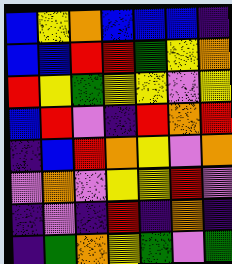[["blue", "yellow", "orange", "blue", "blue", "blue", "indigo"], ["blue", "blue", "red", "red", "green", "yellow", "orange"], ["red", "yellow", "green", "yellow", "yellow", "violet", "yellow"], ["blue", "red", "violet", "indigo", "red", "orange", "red"], ["indigo", "blue", "red", "orange", "yellow", "violet", "orange"], ["violet", "orange", "violet", "yellow", "yellow", "red", "violet"], ["indigo", "violet", "indigo", "red", "indigo", "orange", "indigo"], ["indigo", "green", "orange", "yellow", "green", "violet", "green"]]